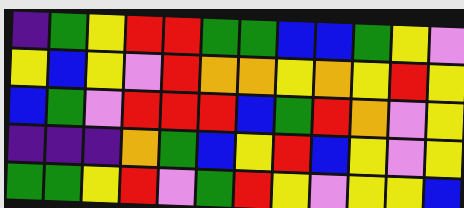[["indigo", "green", "yellow", "red", "red", "green", "green", "blue", "blue", "green", "yellow", "violet"], ["yellow", "blue", "yellow", "violet", "red", "orange", "orange", "yellow", "orange", "yellow", "red", "yellow"], ["blue", "green", "violet", "red", "red", "red", "blue", "green", "red", "orange", "violet", "yellow"], ["indigo", "indigo", "indigo", "orange", "green", "blue", "yellow", "red", "blue", "yellow", "violet", "yellow"], ["green", "green", "yellow", "red", "violet", "green", "red", "yellow", "violet", "yellow", "yellow", "blue"]]